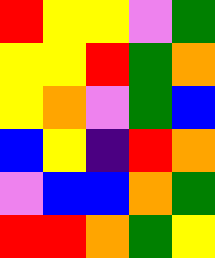[["red", "yellow", "yellow", "violet", "green"], ["yellow", "yellow", "red", "green", "orange"], ["yellow", "orange", "violet", "green", "blue"], ["blue", "yellow", "indigo", "red", "orange"], ["violet", "blue", "blue", "orange", "green"], ["red", "red", "orange", "green", "yellow"]]